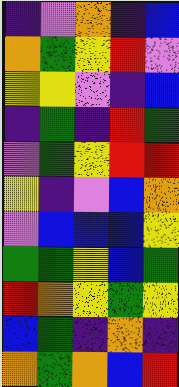[["indigo", "violet", "orange", "indigo", "blue"], ["orange", "green", "yellow", "red", "violet"], ["yellow", "yellow", "violet", "indigo", "blue"], ["indigo", "green", "indigo", "red", "green"], ["violet", "green", "yellow", "red", "red"], ["yellow", "indigo", "violet", "blue", "orange"], ["violet", "blue", "blue", "blue", "yellow"], ["green", "green", "yellow", "blue", "green"], ["red", "orange", "yellow", "green", "yellow"], ["blue", "green", "indigo", "orange", "indigo"], ["orange", "green", "orange", "blue", "red"]]